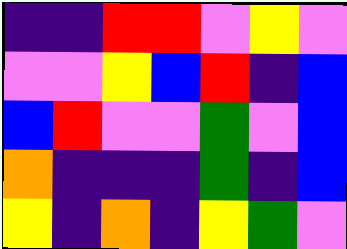[["indigo", "indigo", "red", "red", "violet", "yellow", "violet"], ["violet", "violet", "yellow", "blue", "red", "indigo", "blue"], ["blue", "red", "violet", "violet", "green", "violet", "blue"], ["orange", "indigo", "indigo", "indigo", "green", "indigo", "blue"], ["yellow", "indigo", "orange", "indigo", "yellow", "green", "violet"]]